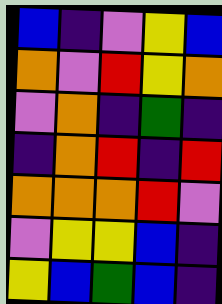[["blue", "indigo", "violet", "yellow", "blue"], ["orange", "violet", "red", "yellow", "orange"], ["violet", "orange", "indigo", "green", "indigo"], ["indigo", "orange", "red", "indigo", "red"], ["orange", "orange", "orange", "red", "violet"], ["violet", "yellow", "yellow", "blue", "indigo"], ["yellow", "blue", "green", "blue", "indigo"]]